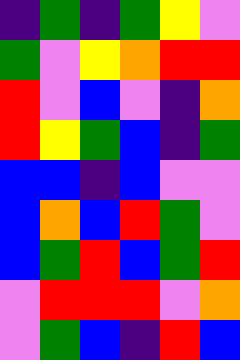[["indigo", "green", "indigo", "green", "yellow", "violet"], ["green", "violet", "yellow", "orange", "red", "red"], ["red", "violet", "blue", "violet", "indigo", "orange"], ["red", "yellow", "green", "blue", "indigo", "green"], ["blue", "blue", "indigo", "blue", "violet", "violet"], ["blue", "orange", "blue", "red", "green", "violet"], ["blue", "green", "red", "blue", "green", "red"], ["violet", "red", "red", "red", "violet", "orange"], ["violet", "green", "blue", "indigo", "red", "blue"]]